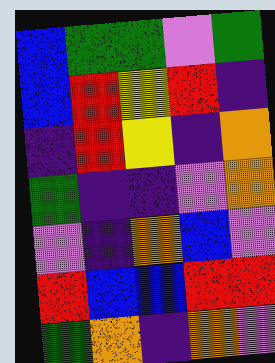[["blue", "green", "green", "violet", "green"], ["blue", "red", "yellow", "red", "indigo"], ["indigo", "red", "yellow", "indigo", "orange"], ["green", "indigo", "indigo", "violet", "orange"], ["violet", "indigo", "orange", "blue", "violet"], ["red", "blue", "blue", "red", "red"], ["green", "orange", "indigo", "orange", "violet"]]